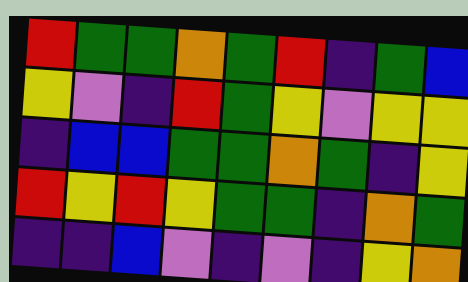[["red", "green", "green", "orange", "green", "red", "indigo", "green", "blue"], ["yellow", "violet", "indigo", "red", "green", "yellow", "violet", "yellow", "yellow"], ["indigo", "blue", "blue", "green", "green", "orange", "green", "indigo", "yellow"], ["red", "yellow", "red", "yellow", "green", "green", "indigo", "orange", "green"], ["indigo", "indigo", "blue", "violet", "indigo", "violet", "indigo", "yellow", "orange"]]